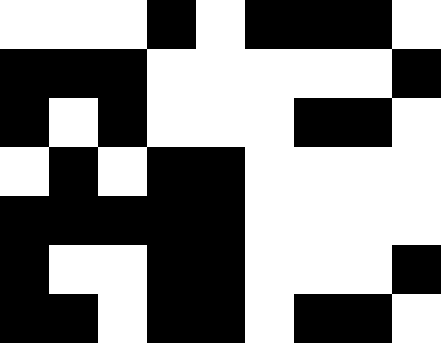[["white", "white", "white", "black", "white", "black", "black", "black", "white"], ["black", "black", "black", "white", "white", "white", "white", "white", "black"], ["black", "white", "black", "white", "white", "white", "black", "black", "white"], ["white", "black", "white", "black", "black", "white", "white", "white", "white"], ["black", "black", "black", "black", "black", "white", "white", "white", "white"], ["black", "white", "white", "black", "black", "white", "white", "white", "black"], ["black", "black", "white", "black", "black", "white", "black", "black", "white"]]